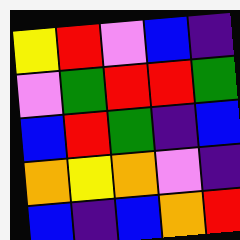[["yellow", "red", "violet", "blue", "indigo"], ["violet", "green", "red", "red", "green"], ["blue", "red", "green", "indigo", "blue"], ["orange", "yellow", "orange", "violet", "indigo"], ["blue", "indigo", "blue", "orange", "red"]]